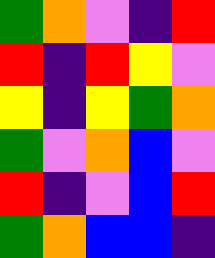[["green", "orange", "violet", "indigo", "red"], ["red", "indigo", "red", "yellow", "violet"], ["yellow", "indigo", "yellow", "green", "orange"], ["green", "violet", "orange", "blue", "violet"], ["red", "indigo", "violet", "blue", "red"], ["green", "orange", "blue", "blue", "indigo"]]